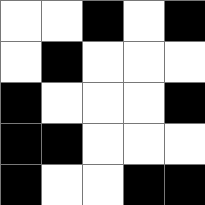[["white", "white", "black", "white", "black"], ["white", "black", "white", "white", "white"], ["black", "white", "white", "white", "black"], ["black", "black", "white", "white", "white"], ["black", "white", "white", "black", "black"]]